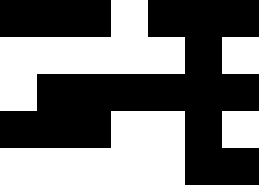[["black", "black", "black", "white", "black", "black", "black"], ["white", "white", "white", "white", "white", "black", "white"], ["white", "black", "black", "black", "black", "black", "black"], ["black", "black", "black", "white", "white", "black", "white"], ["white", "white", "white", "white", "white", "black", "black"]]